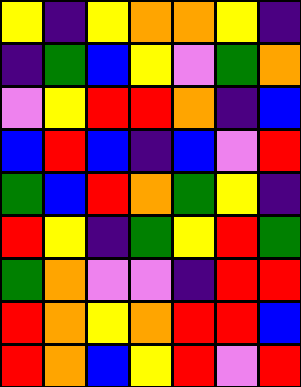[["yellow", "indigo", "yellow", "orange", "orange", "yellow", "indigo"], ["indigo", "green", "blue", "yellow", "violet", "green", "orange"], ["violet", "yellow", "red", "red", "orange", "indigo", "blue"], ["blue", "red", "blue", "indigo", "blue", "violet", "red"], ["green", "blue", "red", "orange", "green", "yellow", "indigo"], ["red", "yellow", "indigo", "green", "yellow", "red", "green"], ["green", "orange", "violet", "violet", "indigo", "red", "red"], ["red", "orange", "yellow", "orange", "red", "red", "blue"], ["red", "orange", "blue", "yellow", "red", "violet", "red"]]